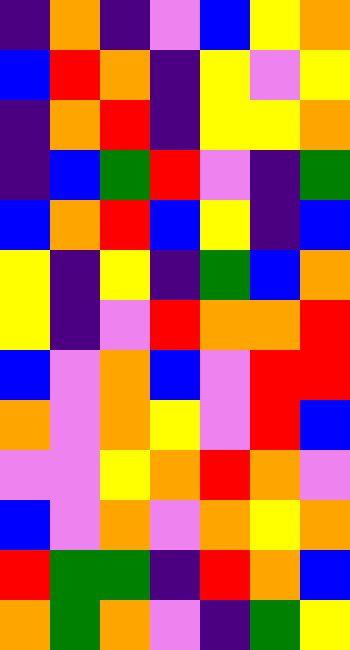[["indigo", "orange", "indigo", "violet", "blue", "yellow", "orange"], ["blue", "red", "orange", "indigo", "yellow", "violet", "yellow"], ["indigo", "orange", "red", "indigo", "yellow", "yellow", "orange"], ["indigo", "blue", "green", "red", "violet", "indigo", "green"], ["blue", "orange", "red", "blue", "yellow", "indigo", "blue"], ["yellow", "indigo", "yellow", "indigo", "green", "blue", "orange"], ["yellow", "indigo", "violet", "red", "orange", "orange", "red"], ["blue", "violet", "orange", "blue", "violet", "red", "red"], ["orange", "violet", "orange", "yellow", "violet", "red", "blue"], ["violet", "violet", "yellow", "orange", "red", "orange", "violet"], ["blue", "violet", "orange", "violet", "orange", "yellow", "orange"], ["red", "green", "green", "indigo", "red", "orange", "blue"], ["orange", "green", "orange", "violet", "indigo", "green", "yellow"]]